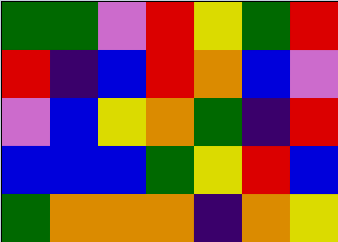[["green", "green", "violet", "red", "yellow", "green", "red"], ["red", "indigo", "blue", "red", "orange", "blue", "violet"], ["violet", "blue", "yellow", "orange", "green", "indigo", "red"], ["blue", "blue", "blue", "green", "yellow", "red", "blue"], ["green", "orange", "orange", "orange", "indigo", "orange", "yellow"]]